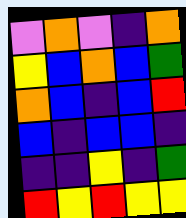[["violet", "orange", "violet", "indigo", "orange"], ["yellow", "blue", "orange", "blue", "green"], ["orange", "blue", "indigo", "blue", "red"], ["blue", "indigo", "blue", "blue", "indigo"], ["indigo", "indigo", "yellow", "indigo", "green"], ["red", "yellow", "red", "yellow", "yellow"]]